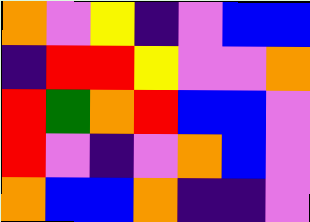[["orange", "violet", "yellow", "indigo", "violet", "blue", "blue"], ["indigo", "red", "red", "yellow", "violet", "violet", "orange"], ["red", "green", "orange", "red", "blue", "blue", "violet"], ["red", "violet", "indigo", "violet", "orange", "blue", "violet"], ["orange", "blue", "blue", "orange", "indigo", "indigo", "violet"]]